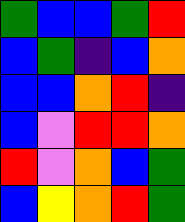[["green", "blue", "blue", "green", "red"], ["blue", "green", "indigo", "blue", "orange"], ["blue", "blue", "orange", "red", "indigo"], ["blue", "violet", "red", "red", "orange"], ["red", "violet", "orange", "blue", "green"], ["blue", "yellow", "orange", "red", "green"]]